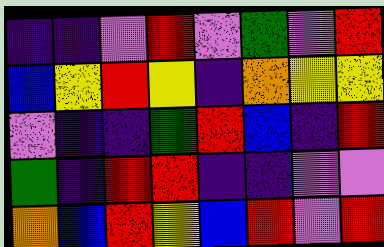[["indigo", "indigo", "violet", "red", "violet", "green", "violet", "red"], ["blue", "yellow", "red", "yellow", "indigo", "orange", "yellow", "yellow"], ["violet", "indigo", "indigo", "green", "red", "blue", "indigo", "red"], ["green", "indigo", "red", "red", "indigo", "indigo", "violet", "violet"], ["orange", "blue", "red", "yellow", "blue", "red", "violet", "red"]]